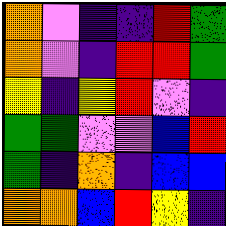[["orange", "violet", "indigo", "indigo", "red", "green"], ["orange", "violet", "indigo", "red", "red", "green"], ["yellow", "indigo", "yellow", "red", "violet", "indigo"], ["green", "green", "violet", "violet", "blue", "red"], ["green", "indigo", "orange", "indigo", "blue", "blue"], ["orange", "orange", "blue", "red", "yellow", "indigo"]]